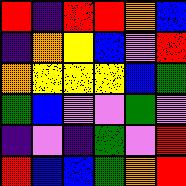[["red", "indigo", "red", "red", "orange", "blue"], ["indigo", "orange", "yellow", "blue", "violet", "red"], ["orange", "yellow", "yellow", "yellow", "blue", "green"], ["green", "blue", "violet", "violet", "green", "violet"], ["indigo", "violet", "indigo", "green", "violet", "red"], ["red", "blue", "blue", "green", "orange", "red"]]